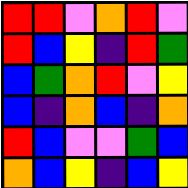[["red", "red", "violet", "orange", "red", "violet"], ["red", "blue", "yellow", "indigo", "red", "green"], ["blue", "green", "orange", "red", "violet", "yellow"], ["blue", "indigo", "orange", "blue", "indigo", "orange"], ["red", "blue", "violet", "violet", "green", "blue"], ["orange", "blue", "yellow", "indigo", "blue", "yellow"]]